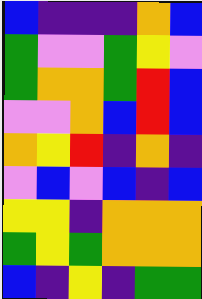[["blue", "indigo", "indigo", "indigo", "orange", "blue"], ["green", "violet", "violet", "green", "yellow", "violet"], ["green", "orange", "orange", "green", "red", "blue"], ["violet", "violet", "orange", "blue", "red", "blue"], ["orange", "yellow", "red", "indigo", "orange", "indigo"], ["violet", "blue", "violet", "blue", "indigo", "blue"], ["yellow", "yellow", "indigo", "orange", "orange", "orange"], ["green", "yellow", "green", "orange", "orange", "orange"], ["blue", "indigo", "yellow", "indigo", "green", "green"]]